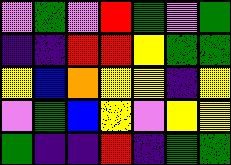[["violet", "green", "violet", "red", "green", "violet", "green"], ["indigo", "indigo", "red", "red", "yellow", "green", "green"], ["yellow", "blue", "orange", "yellow", "yellow", "indigo", "yellow"], ["violet", "green", "blue", "yellow", "violet", "yellow", "yellow"], ["green", "indigo", "indigo", "red", "indigo", "green", "green"]]